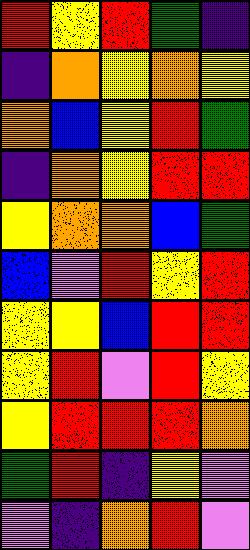[["red", "yellow", "red", "green", "indigo"], ["indigo", "orange", "yellow", "orange", "yellow"], ["orange", "blue", "yellow", "red", "green"], ["indigo", "orange", "yellow", "red", "red"], ["yellow", "orange", "orange", "blue", "green"], ["blue", "violet", "red", "yellow", "red"], ["yellow", "yellow", "blue", "red", "red"], ["yellow", "red", "violet", "red", "yellow"], ["yellow", "red", "red", "red", "orange"], ["green", "red", "indigo", "yellow", "violet"], ["violet", "indigo", "orange", "red", "violet"]]